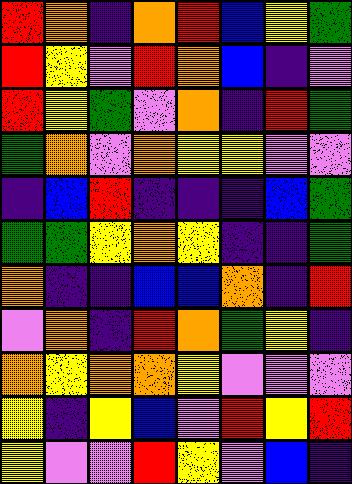[["red", "orange", "indigo", "orange", "red", "blue", "yellow", "green"], ["red", "yellow", "violet", "red", "orange", "blue", "indigo", "violet"], ["red", "yellow", "green", "violet", "orange", "indigo", "red", "green"], ["green", "orange", "violet", "orange", "yellow", "yellow", "violet", "violet"], ["indigo", "blue", "red", "indigo", "indigo", "indigo", "blue", "green"], ["green", "green", "yellow", "orange", "yellow", "indigo", "indigo", "green"], ["orange", "indigo", "indigo", "blue", "blue", "orange", "indigo", "red"], ["violet", "orange", "indigo", "red", "orange", "green", "yellow", "indigo"], ["orange", "yellow", "orange", "orange", "yellow", "violet", "violet", "violet"], ["yellow", "indigo", "yellow", "blue", "violet", "red", "yellow", "red"], ["yellow", "violet", "violet", "red", "yellow", "violet", "blue", "indigo"]]